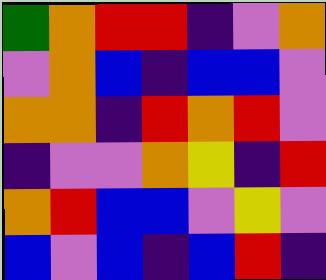[["green", "orange", "red", "red", "indigo", "violet", "orange"], ["violet", "orange", "blue", "indigo", "blue", "blue", "violet"], ["orange", "orange", "indigo", "red", "orange", "red", "violet"], ["indigo", "violet", "violet", "orange", "yellow", "indigo", "red"], ["orange", "red", "blue", "blue", "violet", "yellow", "violet"], ["blue", "violet", "blue", "indigo", "blue", "red", "indigo"]]